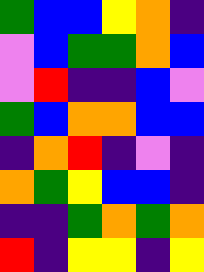[["green", "blue", "blue", "yellow", "orange", "indigo"], ["violet", "blue", "green", "green", "orange", "blue"], ["violet", "red", "indigo", "indigo", "blue", "violet"], ["green", "blue", "orange", "orange", "blue", "blue"], ["indigo", "orange", "red", "indigo", "violet", "indigo"], ["orange", "green", "yellow", "blue", "blue", "indigo"], ["indigo", "indigo", "green", "orange", "green", "orange"], ["red", "indigo", "yellow", "yellow", "indigo", "yellow"]]